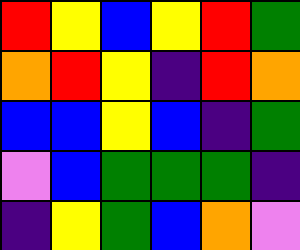[["red", "yellow", "blue", "yellow", "red", "green"], ["orange", "red", "yellow", "indigo", "red", "orange"], ["blue", "blue", "yellow", "blue", "indigo", "green"], ["violet", "blue", "green", "green", "green", "indigo"], ["indigo", "yellow", "green", "blue", "orange", "violet"]]